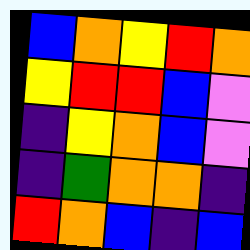[["blue", "orange", "yellow", "red", "orange"], ["yellow", "red", "red", "blue", "violet"], ["indigo", "yellow", "orange", "blue", "violet"], ["indigo", "green", "orange", "orange", "indigo"], ["red", "orange", "blue", "indigo", "blue"]]